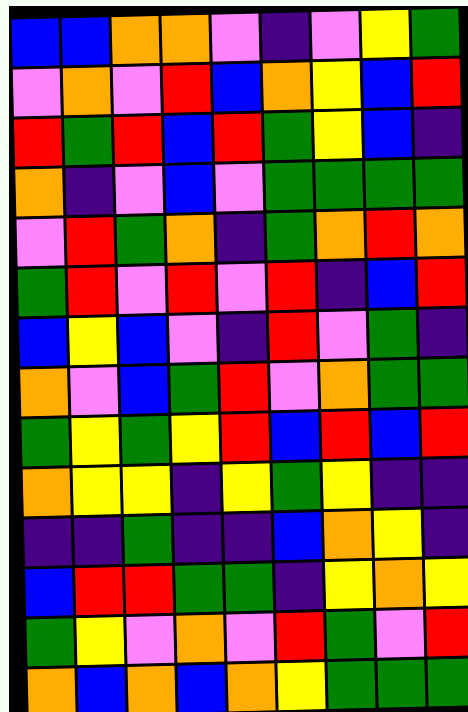[["blue", "blue", "orange", "orange", "violet", "indigo", "violet", "yellow", "green"], ["violet", "orange", "violet", "red", "blue", "orange", "yellow", "blue", "red"], ["red", "green", "red", "blue", "red", "green", "yellow", "blue", "indigo"], ["orange", "indigo", "violet", "blue", "violet", "green", "green", "green", "green"], ["violet", "red", "green", "orange", "indigo", "green", "orange", "red", "orange"], ["green", "red", "violet", "red", "violet", "red", "indigo", "blue", "red"], ["blue", "yellow", "blue", "violet", "indigo", "red", "violet", "green", "indigo"], ["orange", "violet", "blue", "green", "red", "violet", "orange", "green", "green"], ["green", "yellow", "green", "yellow", "red", "blue", "red", "blue", "red"], ["orange", "yellow", "yellow", "indigo", "yellow", "green", "yellow", "indigo", "indigo"], ["indigo", "indigo", "green", "indigo", "indigo", "blue", "orange", "yellow", "indigo"], ["blue", "red", "red", "green", "green", "indigo", "yellow", "orange", "yellow"], ["green", "yellow", "violet", "orange", "violet", "red", "green", "violet", "red"], ["orange", "blue", "orange", "blue", "orange", "yellow", "green", "green", "green"]]